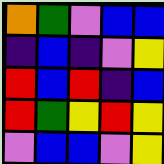[["orange", "green", "violet", "blue", "blue"], ["indigo", "blue", "indigo", "violet", "yellow"], ["red", "blue", "red", "indigo", "blue"], ["red", "green", "yellow", "red", "yellow"], ["violet", "blue", "blue", "violet", "yellow"]]